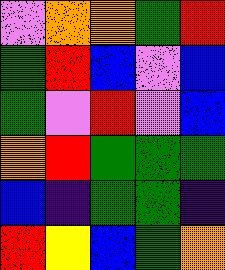[["violet", "orange", "orange", "green", "red"], ["green", "red", "blue", "violet", "blue"], ["green", "violet", "red", "violet", "blue"], ["orange", "red", "green", "green", "green"], ["blue", "indigo", "green", "green", "indigo"], ["red", "yellow", "blue", "green", "orange"]]